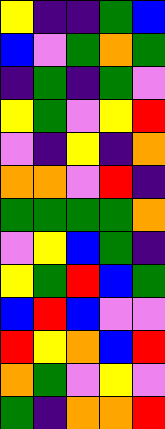[["yellow", "indigo", "indigo", "green", "blue"], ["blue", "violet", "green", "orange", "green"], ["indigo", "green", "indigo", "green", "violet"], ["yellow", "green", "violet", "yellow", "red"], ["violet", "indigo", "yellow", "indigo", "orange"], ["orange", "orange", "violet", "red", "indigo"], ["green", "green", "green", "green", "orange"], ["violet", "yellow", "blue", "green", "indigo"], ["yellow", "green", "red", "blue", "green"], ["blue", "red", "blue", "violet", "violet"], ["red", "yellow", "orange", "blue", "red"], ["orange", "green", "violet", "yellow", "violet"], ["green", "indigo", "orange", "orange", "red"]]